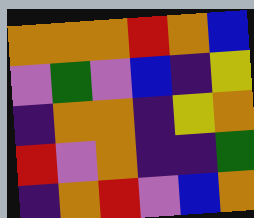[["orange", "orange", "orange", "red", "orange", "blue"], ["violet", "green", "violet", "blue", "indigo", "yellow"], ["indigo", "orange", "orange", "indigo", "yellow", "orange"], ["red", "violet", "orange", "indigo", "indigo", "green"], ["indigo", "orange", "red", "violet", "blue", "orange"]]